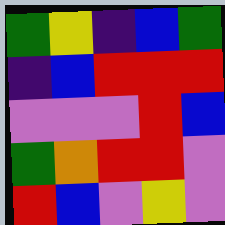[["green", "yellow", "indigo", "blue", "green"], ["indigo", "blue", "red", "red", "red"], ["violet", "violet", "violet", "red", "blue"], ["green", "orange", "red", "red", "violet"], ["red", "blue", "violet", "yellow", "violet"]]